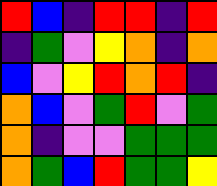[["red", "blue", "indigo", "red", "red", "indigo", "red"], ["indigo", "green", "violet", "yellow", "orange", "indigo", "orange"], ["blue", "violet", "yellow", "red", "orange", "red", "indigo"], ["orange", "blue", "violet", "green", "red", "violet", "green"], ["orange", "indigo", "violet", "violet", "green", "green", "green"], ["orange", "green", "blue", "red", "green", "green", "yellow"]]